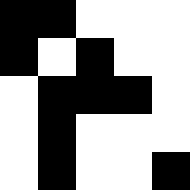[["black", "black", "white", "white", "white"], ["black", "white", "black", "white", "white"], ["white", "black", "black", "black", "white"], ["white", "black", "white", "white", "white"], ["white", "black", "white", "white", "black"]]